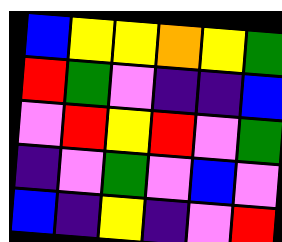[["blue", "yellow", "yellow", "orange", "yellow", "green"], ["red", "green", "violet", "indigo", "indigo", "blue"], ["violet", "red", "yellow", "red", "violet", "green"], ["indigo", "violet", "green", "violet", "blue", "violet"], ["blue", "indigo", "yellow", "indigo", "violet", "red"]]